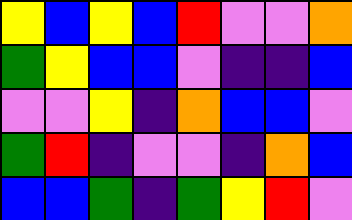[["yellow", "blue", "yellow", "blue", "red", "violet", "violet", "orange"], ["green", "yellow", "blue", "blue", "violet", "indigo", "indigo", "blue"], ["violet", "violet", "yellow", "indigo", "orange", "blue", "blue", "violet"], ["green", "red", "indigo", "violet", "violet", "indigo", "orange", "blue"], ["blue", "blue", "green", "indigo", "green", "yellow", "red", "violet"]]